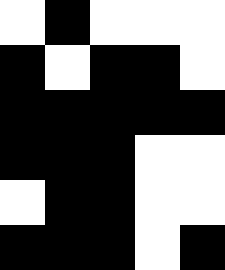[["white", "black", "white", "white", "white"], ["black", "white", "black", "black", "white"], ["black", "black", "black", "black", "black"], ["black", "black", "black", "white", "white"], ["white", "black", "black", "white", "white"], ["black", "black", "black", "white", "black"]]